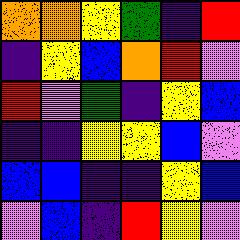[["orange", "orange", "yellow", "green", "indigo", "red"], ["indigo", "yellow", "blue", "orange", "red", "violet"], ["red", "violet", "green", "indigo", "yellow", "blue"], ["indigo", "indigo", "yellow", "yellow", "blue", "violet"], ["blue", "blue", "indigo", "indigo", "yellow", "blue"], ["violet", "blue", "indigo", "red", "yellow", "violet"]]